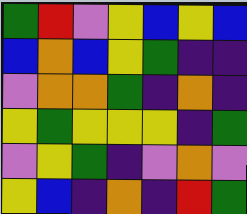[["green", "red", "violet", "yellow", "blue", "yellow", "blue"], ["blue", "orange", "blue", "yellow", "green", "indigo", "indigo"], ["violet", "orange", "orange", "green", "indigo", "orange", "indigo"], ["yellow", "green", "yellow", "yellow", "yellow", "indigo", "green"], ["violet", "yellow", "green", "indigo", "violet", "orange", "violet"], ["yellow", "blue", "indigo", "orange", "indigo", "red", "green"]]